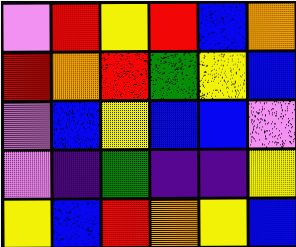[["violet", "red", "yellow", "red", "blue", "orange"], ["red", "orange", "red", "green", "yellow", "blue"], ["violet", "blue", "yellow", "blue", "blue", "violet"], ["violet", "indigo", "green", "indigo", "indigo", "yellow"], ["yellow", "blue", "red", "orange", "yellow", "blue"]]